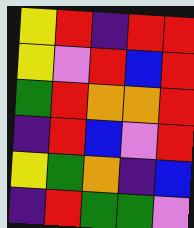[["yellow", "red", "indigo", "red", "red"], ["yellow", "violet", "red", "blue", "red"], ["green", "red", "orange", "orange", "red"], ["indigo", "red", "blue", "violet", "red"], ["yellow", "green", "orange", "indigo", "blue"], ["indigo", "red", "green", "green", "violet"]]